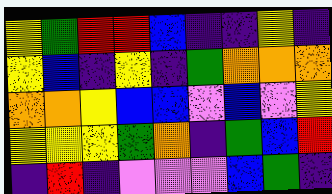[["yellow", "green", "red", "red", "blue", "indigo", "indigo", "yellow", "indigo"], ["yellow", "blue", "indigo", "yellow", "indigo", "green", "orange", "orange", "orange"], ["orange", "orange", "yellow", "blue", "blue", "violet", "blue", "violet", "yellow"], ["yellow", "yellow", "yellow", "green", "orange", "indigo", "green", "blue", "red"], ["indigo", "red", "indigo", "violet", "violet", "violet", "blue", "green", "indigo"]]